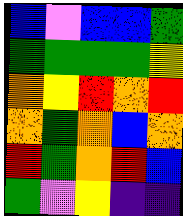[["blue", "violet", "blue", "blue", "green"], ["green", "green", "green", "green", "yellow"], ["orange", "yellow", "red", "orange", "red"], ["orange", "green", "orange", "blue", "orange"], ["red", "green", "orange", "red", "blue"], ["green", "violet", "yellow", "indigo", "indigo"]]